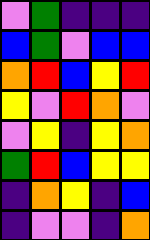[["violet", "green", "indigo", "indigo", "indigo"], ["blue", "green", "violet", "blue", "blue"], ["orange", "red", "blue", "yellow", "red"], ["yellow", "violet", "red", "orange", "violet"], ["violet", "yellow", "indigo", "yellow", "orange"], ["green", "red", "blue", "yellow", "yellow"], ["indigo", "orange", "yellow", "indigo", "blue"], ["indigo", "violet", "violet", "indigo", "orange"]]